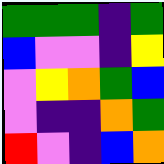[["green", "green", "green", "indigo", "green"], ["blue", "violet", "violet", "indigo", "yellow"], ["violet", "yellow", "orange", "green", "blue"], ["violet", "indigo", "indigo", "orange", "green"], ["red", "violet", "indigo", "blue", "orange"]]